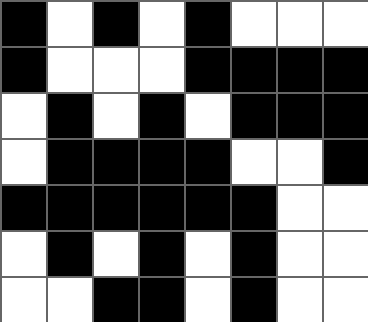[["black", "white", "black", "white", "black", "white", "white", "white"], ["black", "white", "white", "white", "black", "black", "black", "black"], ["white", "black", "white", "black", "white", "black", "black", "black"], ["white", "black", "black", "black", "black", "white", "white", "black"], ["black", "black", "black", "black", "black", "black", "white", "white"], ["white", "black", "white", "black", "white", "black", "white", "white"], ["white", "white", "black", "black", "white", "black", "white", "white"]]